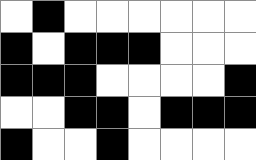[["white", "black", "white", "white", "white", "white", "white", "white"], ["black", "white", "black", "black", "black", "white", "white", "white"], ["black", "black", "black", "white", "white", "white", "white", "black"], ["white", "white", "black", "black", "white", "black", "black", "black"], ["black", "white", "white", "black", "white", "white", "white", "white"]]